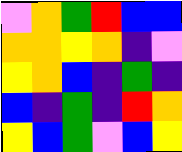[["violet", "orange", "green", "red", "blue", "blue"], ["orange", "orange", "yellow", "orange", "indigo", "violet"], ["yellow", "orange", "blue", "indigo", "green", "indigo"], ["blue", "indigo", "green", "indigo", "red", "orange"], ["yellow", "blue", "green", "violet", "blue", "yellow"]]